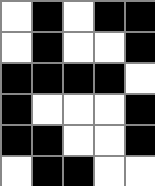[["white", "black", "white", "black", "black"], ["white", "black", "white", "white", "black"], ["black", "black", "black", "black", "white"], ["black", "white", "white", "white", "black"], ["black", "black", "white", "white", "black"], ["white", "black", "black", "white", "white"]]